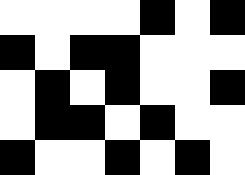[["white", "white", "white", "white", "black", "white", "black"], ["black", "white", "black", "black", "white", "white", "white"], ["white", "black", "white", "black", "white", "white", "black"], ["white", "black", "black", "white", "black", "white", "white"], ["black", "white", "white", "black", "white", "black", "white"]]